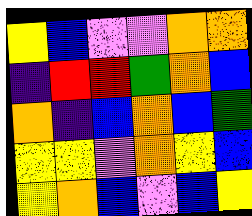[["yellow", "blue", "violet", "violet", "orange", "orange"], ["indigo", "red", "red", "green", "orange", "blue"], ["orange", "indigo", "blue", "orange", "blue", "green"], ["yellow", "yellow", "violet", "orange", "yellow", "blue"], ["yellow", "orange", "blue", "violet", "blue", "yellow"]]